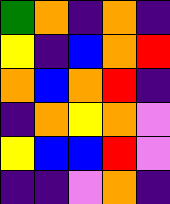[["green", "orange", "indigo", "orange", "indigo"], ["yellow", "indigo", "blue", "orange", "red"], ["orange", "blue", "orange", "red", "indigo"], ["indigo", "orange", "yellow", "orange", "violet"], ["yellow", "blue", "blue", "red", "violet"], ["indigo", "indigo", "violet", "orange", "indigo"]]